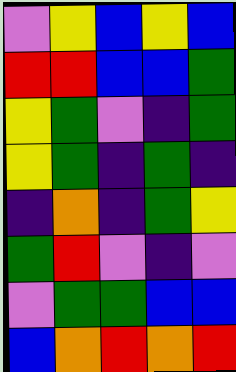[["violet", "yellow", "blue", "yellow", "blue"], ["red", "red", "blue", "blue", "green"], ["yellow", "green", "violet", "indigo", "green"], ["yellow", "green", "indigo", "green", "indigo"], ["indigo", "orange", "indigo", "green", "yellow"], ["green", "red", "violet", "indigo", "violet"], ["violet", "green", "green", "blue", "blue"], ["blue", "orange", "red", "orange", "red"]]